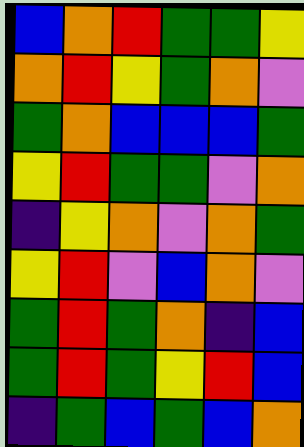[["blue", "orange", "red", "green", "green", "yellow"], ["orange", "red", "yellow", "green", "orange", "violet"], ["green", "orange", "blue", "blue", "blue", "green"], ["yellow", "red", "green", "green", "violet", "orange"], ["indigo", "yellow", "orange", "violet", "orange", "green"], ["yellow", "red", "violet", "blue", "orange", "violet"], ["green", "red", "green", "orange", "indigo", "blue"], ["green", "red", "green", "yellow", "red", "blue"], ["indigo", "green", "blue", "green", "blue", "orange"]]